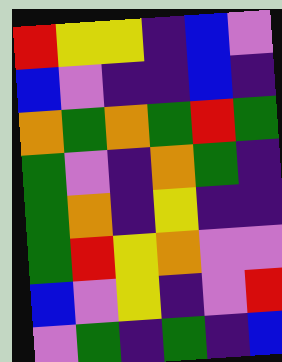[["red", "yellow", "yellow", "indigo", "blue", "violet"], ["blue", "violet", "indigo", "indigo", "blue", "indigo"], ["orange", "green", "orange", "green", "red", "green"], ["green", "violet", "indigo", "orange", "green", "indigo"], ["green", "orange", "indigo", "yellow", "indigo", "indigo"], ["green", "red", "yellow", "orange", "violet", "violet"], ["blue", "violet", "yellow", "indigo", "violet", "red"], ["violet", "green", "indigo", "green", "indigo", "blue"]]